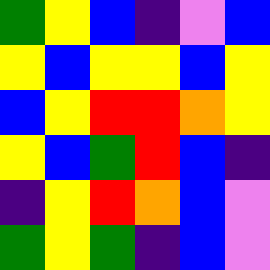[["green", "yellow", "blue", "indigo", "violet", "blue"], ["yellow", "blue", "yellow", "yellow", "blue", "yellow"], ["blue", "yellow", "red", "red", "orange", "yellow"], ["yellow", "blue", "green", "red", "blue", "indigo"], ["indigo", "yellow", "red", "orange", "blue", "violet"], ["green", "yellow", "green", "indigo", "blue", "violet"]]